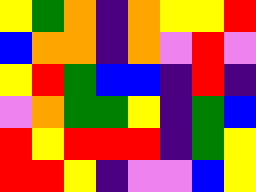[["yellow", "green", "orange", "indigo", "orange", "yellow", "yellow", "red"], ["blue", "orange", "orange", "indigo", "orange", "violet", "red", "violet"], ["yellow", "red", "green", "blue", "blue", "indigo", "red", "indigo"], ["violet", "orange", "green", "green", "yellow", "indigo", "green", "blue"], ["red", "yellow", "red", "red", "red", "indigo", "green", "yellow"], ["red", "red", "yellow", "indigo", "violet", "violet", "blue", "yellow"]]